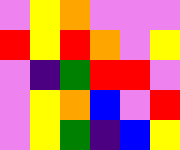[["violet", "yellow", "orange", "violet", "violet", "violet"], ["red", "yellow", "red", "orange", "violet", "yellow"], ["violet", "indigo", "green", "red", "red", "violet"], ["violet", "yellow", "orange", "blue", "violet", "red"], ["violet", "yellow", "green", "indigo", "blue", "yellow"]]